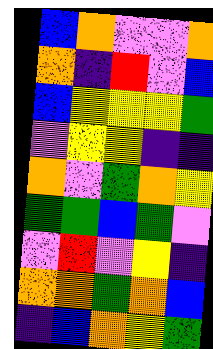[["blue", "orange", "violet", "violet", "orange"], ["orange", "indigo", "red", "violet", "blue"], ["blue", "yellow", "yellow", "yellow", "green"], ["violet", "yellow", "yellow", "indigo", "indigo"], ["orange", "violet", "green", "orange", "yellow"], ["green", "green", "blue", "green", "violet"], ["violet", "red", "violet", "yellow", "indigo"], ["orange", "orange", "green", "orange", "blue"], ["indigo", "blue", "orange", "yellow", "green"]]